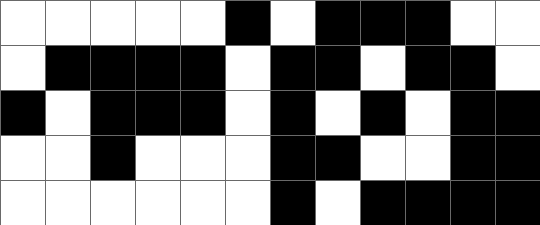[["white", "white", "white", "white", "white", "black", "white", "black", "black", "black", "white", "white"], ["white", "black", "black", "black", "black", "white", "black", "black", "white", "black", "black", "white"], ["black", "white", "black", "black", "black", "white", "black", "white", "black", "white", "black", "black"], ["white", "white", "black", "white", "white", "white", "black", "black", "white", "white", "black", "black"], ["white", "white", "white", "white", "white", "white", "black", "white", "black", "black", "black", "black"]]